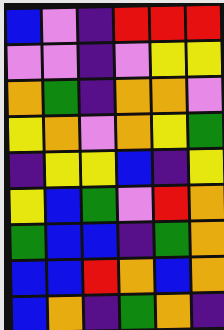[["blue", "violet", "indigo", "red", "red", "red"], ["violet", "violet", "indigo", "violet", "yellow", "yellow"], ["orange", "green", "indigo", "orange", "orange", "violet"], ["yellow", "orange", "violet", "orange", "yellow", "green"], ["indigo", "yellow", "yellow", "blue", "indigo", "yellow"], ["yellow", "blue", "green", "violet", "red", "orange"], ["green", "blue", "blue", "indigo", "green", "orange"], ["blue", "blue", "red", "orange", "blue", "orange"], ["blue", "orange", "indigo", "green", "orange", "indigo"]]